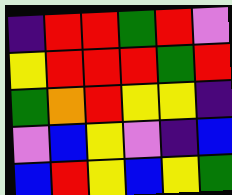[["indigo", "red", "red", "green", "red", "violet"], ["yellow", "red", "red", "red", "green", "red"], ["green", "orange", "red", "yellow", "yellow", "indigo"], ["violet", "blue", "yellow", "violet", "indigo", "blue"], ["blue", "red", "yellow", "blue", "yellow", "green"]]